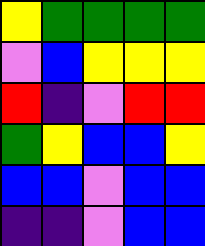[["yellow", "green", "green", "green", "green"], ["violet", "blue", "yellow", "yellow", "yellow"], ["red", "indigo", "violet", "red", "red"], ["green", "yellow", "blue", "blue", "yellow"], ["blue", "blue", "violet", "blue", "blue"], ["indigo", "indigo", "violet", "blue", "blue"]]